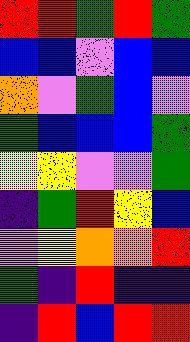[["red", "red", "green", "red", "green"], ["blue", "blue", "violet", "blue", "blue"], ["orange", "violet", "green", "blue", "violet"], ["green", "blue", "blue", "blue", "green"], ["yellow", "yellow", "violet", "violet", "green"], ["indigo", "green", "red", "yellow", "blue"], ["violet", "yellow", "orange", "orange", "red"], ["green", "indigo", "red", "indigo", "indigo"], ["indigo", "red", "blue", "red", "red"]]